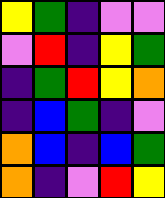[["yellow", "green", "indigo", "violet", "violet"], ["violet", "red", "indigo", "yellow", "green"], ["indigo", "green", "red", "yellow", "orange"], ["indigo", "blue", "green", "indigo", "violet"], ["orange", "blue", "indigo", "blue", "green"], ["orange", "indigo", "violet", "red", "yellow"]]